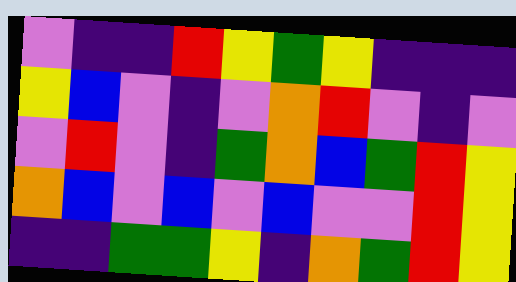[["violet", "indigo", "indigo", "red", "yellow", "green", "yellow", "indigo", "indigo", "indigo"], ["yellow", "blue", "violet", "indigo", "violet", "orange", "red", "violet", "indigo", "violet"], ["violet", "red", "violet", "indigo", "green", "orange", "blue", "green", "red", "yellow"], ["orange", "blue", "violet", "blue", "violet", "blue", "violet", "violet", "red", "yellow"], ["indigo", "indigo", "green", "green", "yellow", "indigo", "orange", "green", "red", "yellow"]]